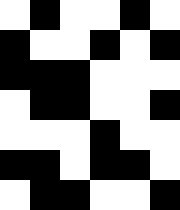[["white", "black", "white", "white", "black", "white"], ["black", "white", "white", "black", "white", "black"], ["black", "black", "black", "white", "white", "white"], ["white", "black", "black", "white", "white", "black"], ["white", "white", "white", "black", "white", "white"], ["black", "black", "white", "black", "black", "white"], ["white", "black", "black", "white", "white", "black"]]